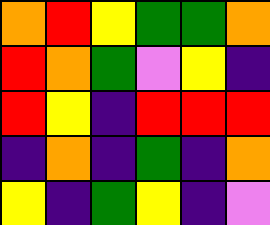[["orange", "red", "yellow", "green", "green", "orange"], ["red", "orange", "green", "violet", "yellow", "indigo"], ["red", "yellow", "indigo", "red", "red", "red"], ["indigo", "orange", "indigo", "green", "indigo", "orange"], ["yellow", "indigo", "green", "yellow", "indigo", "violet"]]